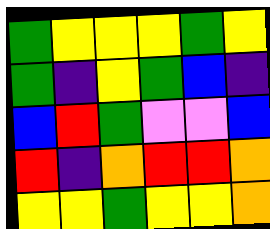[["green", "yellow", "yellow", "yellow", "green", "yellow"], ["green", "indigo", "yellow", "green", "blue", "indigo"], ["blue", "red", "green", "violet", "violet", "blue"], ["red", "indigo", "orange", "red", "red", "orange"], ["yellow", "yellow", "green", "yellow", "yellow", "orange"]]